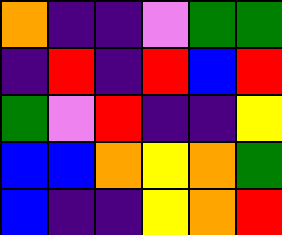[["orange", "indigo", "indigo", "violet", "green", "green"], ["indigo", "red", "indigo", "red", "blue", "red"], ["green", "violet", "red", "indigo", "indigo", "yellow"], ["blue", "blue", "orange", "yellow", "orange", "green"], ["blue", "indigo", "indigo", "yellow", "orange", "red"]]